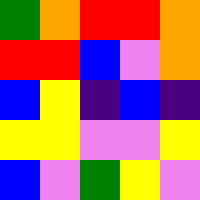[["green", "orange", "red", "red", "orange"], ["red", "red", "blue", "violet", "orange"], ["blue", "yellow", "indigo", "blue", "indigo"], ["yellow", "yellow", "violet", "violet", "yellow"], ["blue", "violet", "green", "yellow", "violet"]]